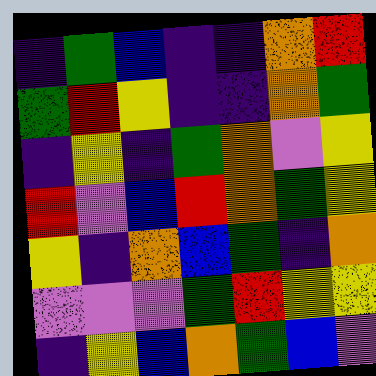[["indigo", "green", "blue", "indigo", "indigo", "orange", "red"], ["green", "red", "yellow", "indigo", "indigo", "orange", "green"], ["indigo", "yellow", "indigo", "green", "orange", "violet", "yellow"], ["red", "violet", "blue", "red", "orange", "green", "yellow"], ["yellow", "indigo", "orange", "blue", "green", "indigo", "orange"], ["violet", "violet", "violet", "green", "red", "yellow", "yellow"], ["indigo", "yellow", "blue", "orange", "green", "blue", "violet"]]